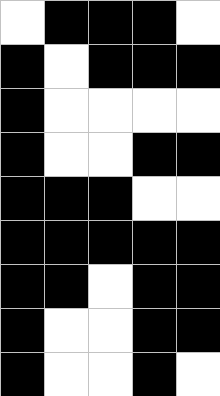[["white", "black", "black", "black", "white"], ["black", "white", "black", "black", "black"], ["black", "white", "white", "white", "white"], ["black", "white", "white", "black", "black"], ["black", "black", "black", "white", "white"], ["black", "black", "black", "black", "black"], ["black", "black", "white", "black", "black"], ["black", "white", "white", "black", "black"], ["black", "white", "white", "black", "white"]]